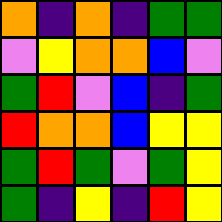[["orange", "indigo", "orange", "indigo", "green", "green"], ["violet", "yellow", "orange", "orange", "blue", "violet"], ["green", "red", "violet", "blue", "indigo", "green"], ["red", "orange", "orange", "blue", "yellow", "yellow"], ["green", "red", "green", "violet", "green", "yellow"], ["green", "indigo", "yellow", "indigo", "red", "yellow"]]